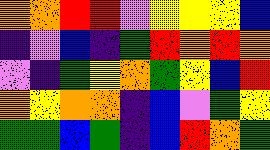[["orange", "orange", "red", "red", "violet", "yellow", "yellow", "yellow", "blue"], ["indigo", "violet", "blue", "indigo", "green", "red", "orange", "red", "orange"], ["violet", "indigo", "green", "yellow", "orange", "green", "yellow", "blue", "red"], ["orange", "yellow", "orange", "orange", "indigo", "blue", "violet", "green", "yellow"], ["green", "green", "blue", "green", "indigo", "blue", "red", "orange", "green"]]